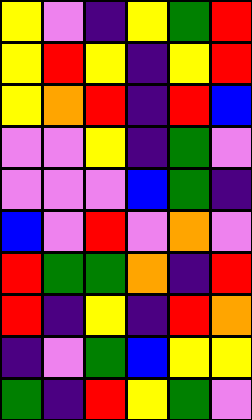[["yellow", "violet", "indigo", "yellow", "green", "red"], ["yellow", "red", "yellow", "indigo", "yellow", "red"], ["yellow", "orange", "red", "indigo", "red", "blue"], ["violet", "violet", "yellow", "indigo", "green", "violet"], ["violet", "violet", "violet", "blue", "green", "indigo"], ["blue", "violet", "red", "violet", "orange", "violet"], ["red", "green", "green", "orange", "indigo", "red"], ["red", "indigo", "yellow", "indigo", "red", "orange"], ["indigo", "violet", "green", "blue", "yellow", "yellow"], ["green", "indigo", "red", "yellow", "green", "violet"]]